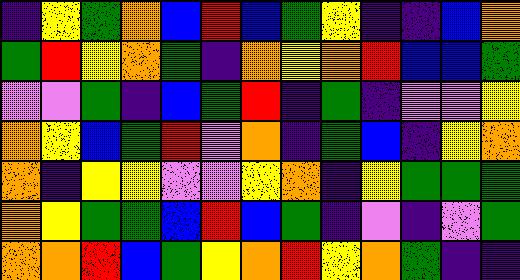[["indigo", "yellow", "green", "orange", "blue", "red", "blue", "green", "yellow", "indigo", "indigo", "blue", "orange"], ["green", "red", "yellow", "orange", "green", "indigo", "orange", "yellow", "orange", "red", "blue", "blue", "green"], ["violet", "violet", "green", "indigo", "blue", "green", "red", "indigo", "green", "indigo", "violet", "violet", "yellow"], ["orange", "yellow", "blue", "green", "red", "violet", "orange", "indigo", "green", "blue", "indigo", "yellow", "orange"], ["orange", "indigo", "yellow", "yellow", "violet", "violet", "yellow", "orange", "indigo", "yellow", "green", "green", "green"], ["orange", "yellow", "green", "green", "blue", "red", "blue", "green", "indigo", "violet", "indigo", "violet", "green"], ["orange", "orange", "red", "blue", "green", "yellow", "orange", "red", "yellow", "orange", "green", "indigo", "indigo"]]